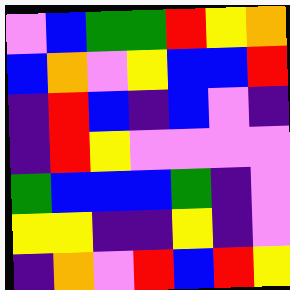[["violet", "blue", "green", "green", "red", "yellow", "orange"], ["blue", "orange", "violet", "yellow", "blue", "blue", "red"], ["indigo", "red", "blue", "indigo", "blue", "violet", "indigo"], ["indigo", "red", "yellow", "violet", "violet", "violet", "violet"], ["green", "blue", "blue", "blue", "green", "indigo", "violet"], ["yellow", "yellow", "indigo", "indigo", "yellow", "indigo", "violet"], ["indigo", "orange", "violet", "red", "blue", "red", "yellow"]]